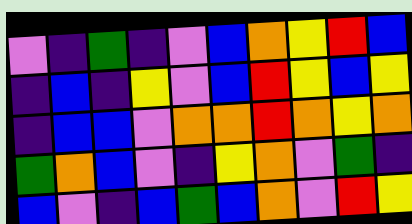[["violet", "indigo", "green", "indigo", "violet", "blue", "orange", "yellow", "red", "blue"], ["indigo", "blue", "indigo", "yellow", "violet", "blue", "red", "yellow", "blue", "yellow"], ["indigo", "blue", "blue", "violet", "orange", "orange", "red", "orange", "yellow", "orange"], ["green", "orange", "blue", "violet", "indigo", "yellow", "orange", "violet", "green", "indigo"], ["blue", "violet", "indigo", "blue", "green", "blue", "orange", "violet", "red", "yellow"]]